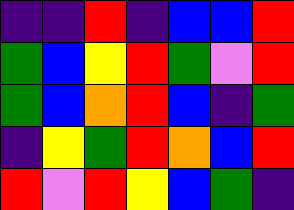[["indigo", "indigo", "red", "indigo", "blue", "blue", "red"], ["green", "blue", "yellow", "red", "green", "violet", "red"], ["green", "blue", "orange", "red", "blue", "indigo", "green"], ["indigo", "yellow", "green", "red", "orange", "blue", "red"], ["red", "violet", "red", "yellow", "blue", "green", "indigo"]]